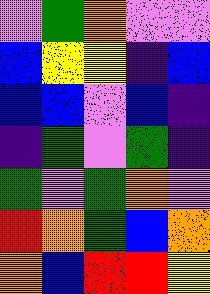[["violet", "green", "orange", "violet", "violet"], ["blue", "yellow", "yellow", "indigo", "blue"], ["blue", "blue", "violet", "blue", "indigo"], ["indigo", "green", "violet", "green", "indigo"], ["green", "violet", "green", "orange", "violet"], ["red", "orange", "green", "blue", "orange"], ["orange", "blue", "red", "red", "yellow"]]